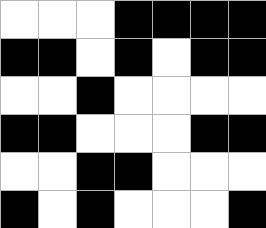[["white", "white", "white", "black", "black", "black", "black"], ["black", "black", "white", "black", "white", "black", "black"], ["white", "white", "black", "white", "white", "white", "white"], ["black", "black", "white", "white", "white", "black", "black"], ["white", "white", "black", "black", "white", "white", "white"], ["black", "white", "black", "white", "white", "white", "black"]]